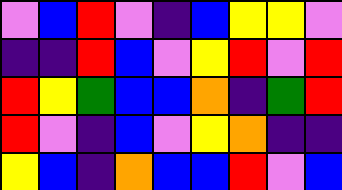[["violet", "blue", "red", "violet", "indigo", "blue", "yellow", "yellow", "violet"], ["indigo", "indigo", "red", "blue", "violet", "yellow", "red", "violet", "red"], ["red", "yellow", "green", "blue", "blue", "orange", "indigo", "green", "red"], ["red", "violet", "indigo", "blue", "violet", "yellow", "orange", "indigo", "indigo"], ["yellow", "blue", "indigo", "orange", "blue", "blue", "red", "violet", "blue"]]